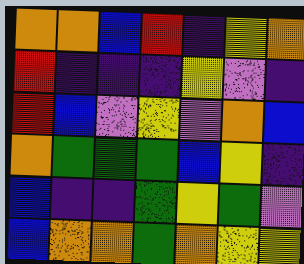[["orange", "orange", "blue", "red", "indigo", "yellow", "orange"], ["red", "indigo", "indigo", "indigo", "yellow", "violet", "indigo"], ["red", "blue", "violet", "yellow", "violet", "orange", "blue"], ["orange", "green", "green", "green", "blue", "yellow", "indigo"], ["blue", "indigo", "indigo", "green", "yellow", "green", "violet"], ["blue", "orange", "orange", "green", "orange", "yellow", "yellow"]]